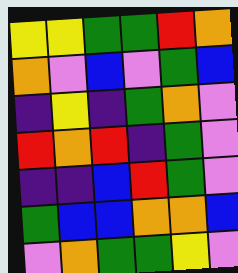[["yellow", "yellow", "green", "green", "red", "orange"], ["orange", "violet", "blue", "violet", "green", "blue"], ["indigo", "yellow", "indigo", "green", "orange", "violet"], ["red", "orange", "red", "indigo", "green", "violet"], ["indigo", "indigo", "blue", "red", "green", "violet"], ["green", "blue", "blue", "orange", "orange", "blue"], ["violet", "orange", "green", "green", "yellow", "violet"]]